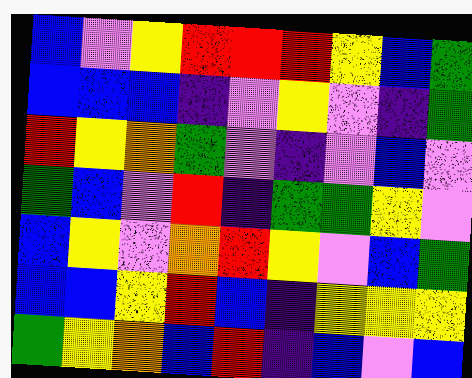[["blue", "violet", "yellow", "red", "red", "red", "yellow", "blue", "green"], ["blue", "blue", "blue", "indigo", "violet", "yellow", "violet", "indigo", "green"], ["red", "yellow", "orange", "green", "violet", "indigo", "violet", "blue", "violet"], ["green", "blue", "violet", "red", "indigo", "green", "green", "yellow", "violet"], ["blue", "yellow", "violet", "orange", "red", "yellow", "violet", "blue", "green"], ["blue", "blue", "yellow", "red", "blue", "indigo", "yellow", "yellow", "yellow"], ["green", "yellow", "orange", "blue", "red", "indigo", "blue", "violet", "blue"]]